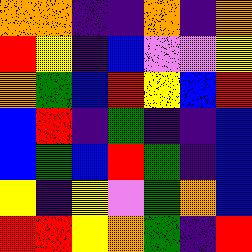[["orange", "orange", "indigo", "indigo", "orange", "indigo", "orange"], ["red", "yellow", "indigo", "blue", "violet", "violet", "yellow"], ["orange", "green", "blue", "red", "yellow", "blue", "red"], ["blue", "red", "indigo", "green", "indigo", "indigo", "blue"], ["blue", "green", "blue", "red", "green", "indigo", "blue"], ["yellow", "indigo", "yellow", "violet", "green", "orange", "blue"], ["red", "red", "yellow", "orange", "green", "indigo", "red"]]